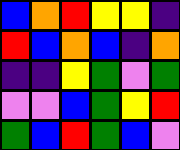[["blue", "orange", "red", "yellow", "yellow", "indigo"], ["red", "blue", "orange", "blue", "indigo", "orange"], ["indigo", "indigo", "yellow", "green", "violet", "green"], ["violet", "violet", "blue", "green", "yellow", "red"], ["green", "blue", "red", "green", "blue", "violet"]]